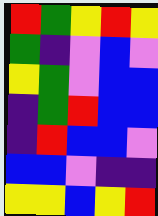[["red", "green", "yellow", "red", "yellow"], ["green", "indigo", "violet", "blue", "violet"], ["yellow", "green", "violet", "blue", "blue"], ["indigo", "green", "red", "blue", "blue"], ["indigo", "red", "blue", "blue", "violet"], ["blue", "blue", "violet", "indigo", "indigo"], ["yellow", "yellow", "blue", "yellow", "red"]]